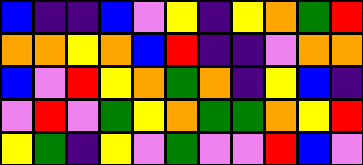[["blue", "indigo", "indigo", "blue", "violet", "yellow", "indigo", "yellow", "orange", "green", "red"], ["orange", "orange", "yellow", "orange", "blue", "red", "indigo", "indigo", "violet", "orange", "orange"], ["blue", "violet", "red", "yellow", "orange", "green", "orange", "indigo", "yellow", "blue", "indigo"], ["violet", "red", "violet", "green", "yellow", "orange", "green", "green", "orange", "yellow", "red"], ["yellow", "green", "indigo", "yellow", "violet", "green", "violet", "violet", "red", "blue", "violet"]]